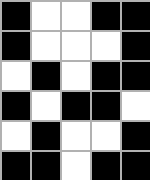[["black", "white", "white", "black", "black"], ["black", "white", "white", "white", "black"], ["white", "black", "white", "black", "black"], ["black", "white", "black", "black", "white"], ["white", "black", "white", "white", "black"], ["black", "black", "white", "black", "black"]]